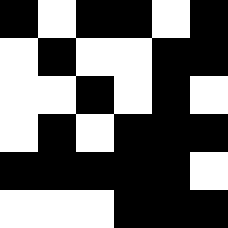[["black", "white", "black", "black", "white", "black"], ["white", "black", "white", "white", "black", "black"], ["white", "white", "black", "white", "black", "white"], ["white", "black", "white", "black", "black", "black"], ["black", "black", "black", "black", "black", "white"], ["white", "white", "white", "black", "black", "black"]]